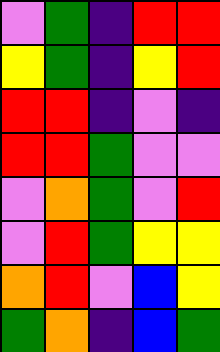[["violet", "green", "indigo", "red", "red"], ["yellow", "green", "indigo", "yellow", "red"], ["red", "red", "indigo", "violet", "indigo"], ["red", "red", "green", "violet", "violet"], ["violet", "orange", "green", "violet", "red"], ["violet", "red", "green", "yellow", "yellow"], ["orange", "red", "violet", "blue", "yellow"], ["green", "orange", "indigo", "blue", "green"]]